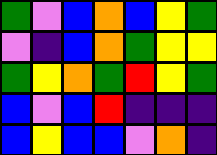[["green", "violet", "blue", "orange", "blue", "yellow", "green"], ["violet", "indigo", "blue", "orange", "green", "yellow", "yellow"], ["green", "yellow", "orange", "green", "red", "yellow", "green"], ["blue", "violet", "blue", "red", "indigo", "indigo", "indigo"], ["blue", "yellow", "blue", "blue", "violet", "orange", "indigo"]]